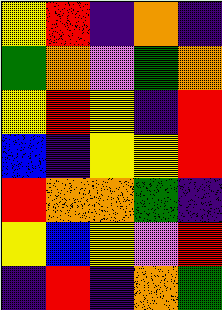[["yellow", "red", "indigo", "orange", "indigo"], ["green", "orange", "violet", "green", "orange"], ["yellow", "red", "yellow", "indigo", "red"], ["blue", "indigo", "yellow", "yellow", "red"], ["red", "orange", "orange", "green", "indigo"], ["yellow", "blue", "yellow", "violet", "red"], ["indigo", "red", "indigo", "orange", "green"]]